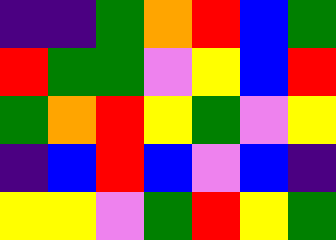[["indigo", "indigo", "green", "orange", "red", "blue", "green"], ["red", "green", "green", "violet", "yellow", "blue", "red"], ["green", "orange", "red", "yellow", "green", "violet", "yellow"], ["indigo", "blue", "red", "blue", "violet", "blue", "indigo"], ["yellow", "yellow", "violet", "green", "red", "yellow", "green"]]